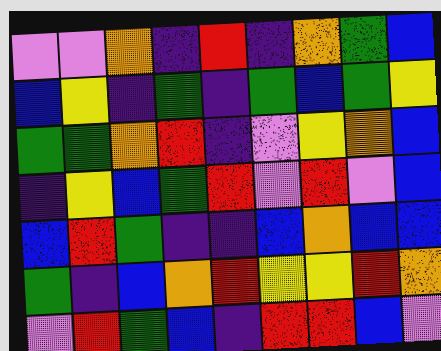[["violet", "violet", "orange", "indigo", "red", "indigo", "orange", "green", "blue"], ["blue", "yellow", "indigo", "green", "indigo", "green", "blue", "green", "yellow"], ["green", "green", "orange", "red", "indigo", "violet", "yellow", "orange", "blue"], ["indigo", "yellow", "blue", "green", "red", "violet", "red", "violet", "blue"], ["blue", "red", "green", "indigo", "indigo", "blue", "orange", "blue", "blue"], ["green", "indigo", "blue", "orange", "red", "yellow", "yellow", "red", "orange"], ["violet", "red", "green", "blue", "indigo", "red", "red", "blue", "violet"]]